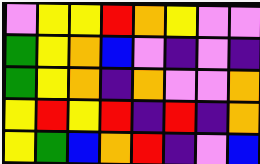[["violet", "yellow", "yellow", "red", "orange", "yellow", "violet", "violet"], ["green", "yellow", "orange", "blue", "violet", "indigo", "violet", "indigo"], ["green", "yellow", "orange", "indigo", "orange", "violet", "violet", "orange"], ["yellow", "red", "yellow", "red", "indigo", "red", "indigo", "orange"], ["yellow", "green", "blue", "orange", "red", "indigo", "violet", "blue"]]